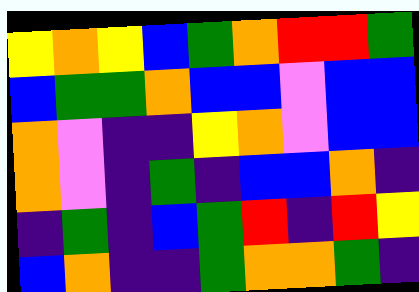[["yellow", "orange", "yellow", "blue", "green", "orange", "red", "red", "green"], ["blue", "green", "green", "orange", "blue", "blue", "violet", "blue", "blue"], ["orange", "violet", "indigo", "indigo", "yellow", "orange", "violet", "blue", "blue"], ["orange", "violet", "indigo", "green", "indigo", "blue", "blue", "orange", "indigo"], ["indigo", "green", "indigo", "blue", "green", "red", "indigo", "red", "yellow"], ["blue", "orange", "indigo", "indigo", "green", "orange", "orange", "green", "indigo"]]